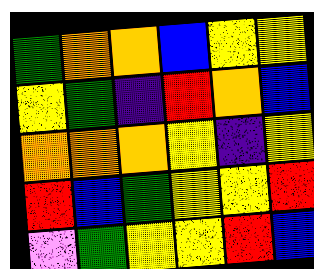[["green", "orange", "orange", "blue", "yellow", "yellow"], ["yellow", "green", "indigo", "red", "orange", "blue"], ["orange", "orange", "orange", "yellow", "indigo", "yellow"], ["red", "blue", "green", "yellow", "yellow", "red"], ["violet", "green", "yellow", "yellow", "red", "blue"]]